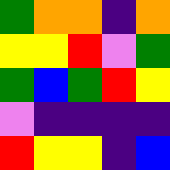[["green", "orange", "orange", "indigo", "orange"], ["yellow", "yellow", "red", "violet", "green"], ["green", "blue", "green", "red", "yellow"], ["violet", "indigo", "indigo", "indigo", "indigo"], ["red", "yellow", "yellow", "indigo", "blue"]]